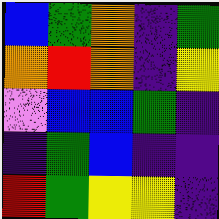[["blue", "green", "orange", "indigo", "green"], ["orange", "red", "orange", "indigo", "yellow"], ["violet", "blue", "blue", "green", "indigo"], ["indigo", "green", "blue", "indigo", "indigo"], ["red", "green", "yellow", "yellow", "indigo"]]